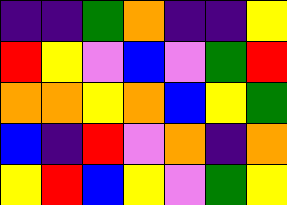[["indigo", "indigo", "green", "orange", "indigo", "indigo", "yellow"], ["red", "yellow", "violet", "blue", "violet", "green", "red"], ["orange", "orange", "yellow", "orange", "blue", "yellow", "green"], ["blue", "indigo", "red", "violet", "orange", "indigo", "orange"], ["yellow", "red", "blue", "yellow", "violet", "green", "yellow"]]